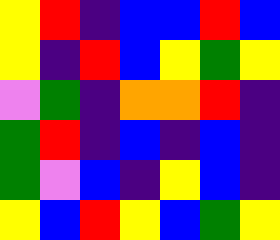[["yellow", "red", "indigo", "blue", "blue", "red", "blue"], ["yellow", "indigo", "red", "blue", "yellow", "green", "yellow"], ["violet", "green", "indigo", "orange", "orange", "red", "indigo"], ["green", "red", "indigo", "blue", "indigo", "blue", "indigo"], ["green", "violet", "blue", "indigo", "yellow", "blue", "indigo"], ["yellow", "blue", "red", "yellow", "blue", "green", "yellow"]]